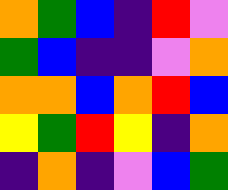[["orange", "green", "blue", "indigo", "red", "violet"], ["green", "blue", "indigo", "indigo", "violet", "orange"], ["orange", "orange", "blue", "orange", "red", "blue"], ["yellow", "green", "red", "yellow", "indigo", "orange"], ["indigo", "orange", "indigo", "violet", "blue", "green"]]